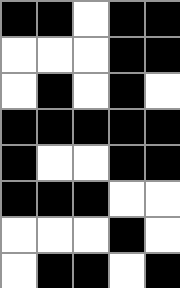[["black", "black", "white", "black", "black"], ["white", "white", "white", "black", "black"], ["white", "black", "white", "black", "white"], ["black", "black", "black", "black", "black"], ["black", "white", "white", "black", "black"], ["black", "black", "black", "white", "white"], ["white", "white", "white", "black", "white"], ["white", "black", "black", "white", "black"]]